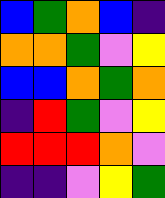[["blue", "green", "orange", "blue", "indigo"], ["orange", "orange", "green", "violet", "yellow"], ["blue", "blue", "orange", "green", "orange"], ["indigo", "red", "green", "violet", "yellow"], ["red", "red", "red", "orange", "violet"], ["indigo", "indigo", "violet", "yellow", "green"]]